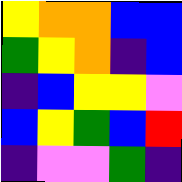[["yellow", "orange", "orange", "blue", "blue"], ["green", "yellow", "orange", "indigo", "blue"], ["indigo", "blue", "yellow", "yellow", "violet"], ["blue", "yellow", "green", "blue", "red"], ["indigo", "violet", "violet", "green", "indigo"]]